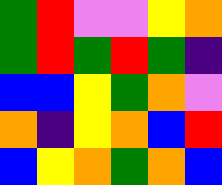[["green", "red", "violet", "violet", "yellow", "orange"], ["green", "red", "green", "red", "green", "indigo"], ["blue", "blue", "yellow", "green", "orange", "violet"], ["orange", "indigo", "yellow", "orange", "blue", "red"], ["blue", "yellow", "orange", "green", "orange", "blue"]]